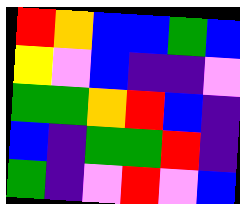[["red", "orange", "blue", "blue", "green", "blue"], ["yellow", "violet", "blue", "indigo", "indigo", "violet"], ["green", "green", "orange", "red", "blue", "indigo"], ["blue", "indigo", "green", "green", "red", "indigo"], ["green", "indigo", "violet", "red", "violet", "blue"]]